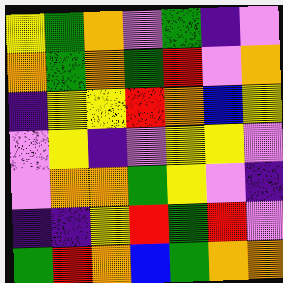[["yellow", "green", "orange", "violet", "green", "indigo", "violet"], ["orange", "green", "orange", "green", "red", "violet", "orange"], ["indigo", "yellow", "yellow", "red", "orange", "blue", "yellow"], ["violet", "yellow", "indigo", "violet", "yellow", "yellow", "violet"], ["violet", "orange", "orange", "green", "yellow", "violet", "indigo"], ["indigo", "indigo", "yellow", "red", "green", "red", "violet"], ["green", "red", "orange", "blue", "green", "orange", "orange"]]